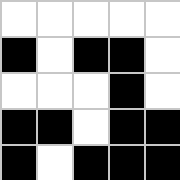[["white", "white", "white", "white", "white"], ["black", "white", "black", "black", "white"], ["white", "white", "white", "black", "white"], ["black", "black", "white", "black", "black"], ["black", "white", "black", "black", "black"]]